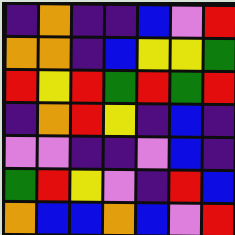[["indigo", "orange", "indigo", "indigo", "blue", "violet", "red"], ["orange", "orange", "indigo", "blue", "yellow", "yellow", "green"], ["red", "yellow", "red", "green", "red", "green", "red"], ["indigo", "orange", "red", "yellow", "indigo", "blue", "indigo"], ["violet", "violet", "indigo", "indigo", "violet", "blue", "indigo"], ["green", "red", "yellow", "violet", "indigo", "red", "blue"], ["orange", "blue", "blue", "orange", "blue", "violet", "red"]]